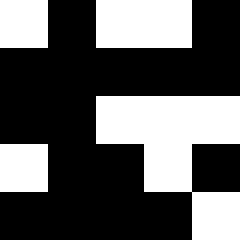[["white", "black", "white", "white", "black"], ["black", "black", "black", "black", "black"], ["black", "black", "white", "white", "white"], ["white", "black", "black", "white", "black"], ["black", "black", "black", "black", "white"]]